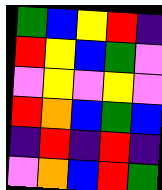[["green", "blue", "yellow", "red", "indigo"], ["red", "yellow", "blue", "green", "violet"], ["violet", "yellow", "violet", "yellow", "violet"], ["red", "orange", "blue", "green", "blue"], ["indigo", "red", "indigo", "red", "indigo"], ["violet", "orange", "blue", "red", "green"]]